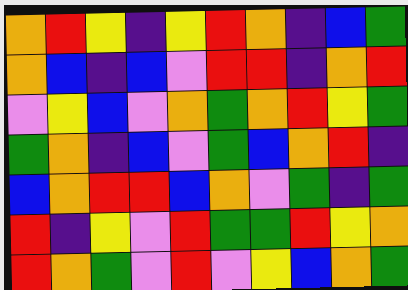[["orange", "red", "yellow", "indigo", "yellow", "red", "orange", "indigo", "blue", "green"], ["orange", "blue", "indigo", "blue", "violet", "red", "red", "indigo", "orange", "red"], ["violet", "yellow", "blue", "violet", "orange", "green", "orange", "red", "yellow", "green"], ["green", "orange", "indigo", "blue", "violet", "green", "blue", "orange", "red", "indigo"], ["blue", "orange", "red", "red", "blue", "orange", "violet", "green", "indigo", "green"], ["red", "indigo", "yellow", "violet", "red", "green", "green", "red", "yellow", "orange"], ["red", "orange", "green", "violet", "red", "violet", "yellow", "blue", "orange", "green"]]